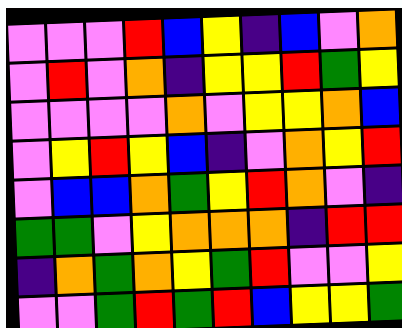[["violet", "violet", "violet", "red", "blue", "yellow", "indigo", "blue", "violet", "orange"], ["violet", "red", "violet", "orange", "indigo", "yellow", "yellow", "red", "green", "yellow"], ["violet", "violet", "violet", "violet", "orange", "violet", "yellow", "yellow", "orange", "blue"], ["violet", "yellow", "red", "yellow", "blue", "indigo", "violet", "orange", "yellow", "red"], ["violet", "blue", "blue", "orange", "green", "yellow", "red", "orange", "violet", "indigo"], ["green", "green", "violet", "yellow", "orange", "orange", "orange", "indigo", "red", "red"], ["indigo", "orange", "green", "orange", "yellow", "green", "red", "violet", "violet", "yellow"], ["violet", "violet", "green", "red", "green", "red", "blue", "yellow", "yellow", "green"]]